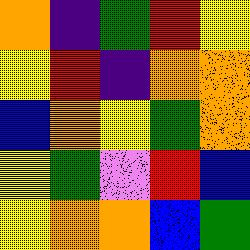[["orange", "indigo", "green", "red", "yellow"], ["yellow", "red", "indigo", "orange", "orange"], ["blue", "orange", "yellow", "green", "orange"], ["yellow", "green", "violet", "red", "blue"], ["yellow", "orange", "orange", "blue", "green"]]